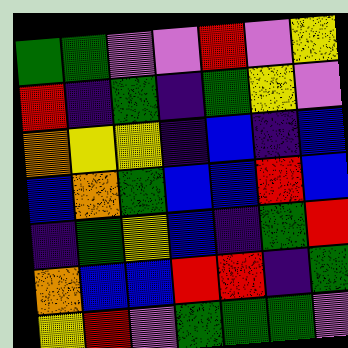[["green", "green", "violet", "violet", "red", "violet", "yellow"], ["red", "indigo", "green", "indigo", "green", "yellow", "violet"], ["orange", "yellow", "yellow", "indigo", "blue", "indigo", "blue"], ["blue", "orange", "green", "blue", "blue", "red", "blue"], ["indigo", "green", "yellow", "blue", "indigo", "green", "red"], ["orange", "blue", "blue", "red", "red", "indigo", "green"], ["yellow", "red", "violet", "green", "green", "green", "violet"]]